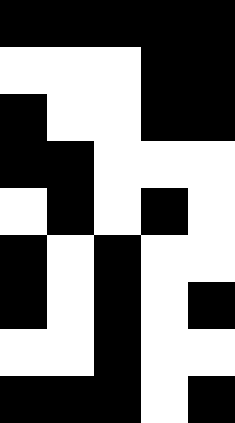[["black", "black", "black", "black", "black"], ["white", "white", "white", "black", "black"], ["black", "white", "white", "black", "black"], ["black", "black", "white", "white", "white"], ["white", "black", "white", "black", "white"], ["black", "white", "black", "white", "white"], ["black", "white", "black", "white", "black"], ["white", "white", "black", "white", "white"], ["black", "black", "black", "white", "black"]]